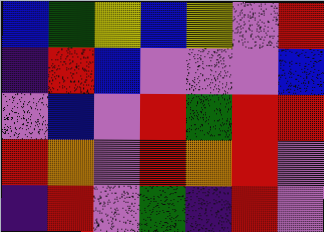[["blue", "green", "yellow", "blue", "yellow", "violet", "red"], ["indigo", "red", "blue", "violet", "violet", "violet", "blue"], ["violet", "blue", "violet", "red", "green", "red", "red"], ["red", "orange", "violet", "red", "orange", "red", "violet"], ["indigo", "red", "violet", "green", "indigo", "red", "violet"]]